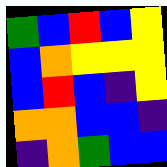[["green", "blue", "red", "blue", "yellow"], ["blue", "orange", "yellow", "yellow", "yellow"], ["blue", "red", "blue", "indigo", "yellow"], ["orange", "orange", "blue", "blue", "indigo"], ["indigo", "orange", "green", "blue", "blue"]]